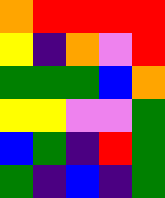[["orange", "red", "red", "red", "red"], ["yellow", "indigo", "orange", "violet", "red"], ["green", "green", "green", "blue", "orange"], ["yellow", "yellow", "violet", "violet", "green"], ["blue", "green", "indigo", "red", "green"], ["green", "indigo", "blue", "indigo", "green"]]